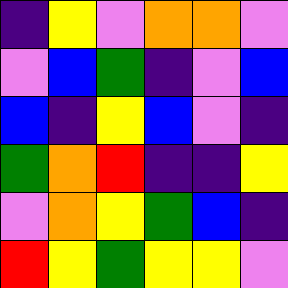[["indigo", "yellow", "violet", "orange", "orange", "violet"], ["violet", "blue", "green", "indigo", "violet", "blue"], ["blue", "indigo", "yellow", "blue", "violet", "indigo"], ["green", "orange", "red", "indigo", "indigo", "yellow"], ["violet", "orange", "yellow", "green", "blue", "indigo"], ["red", "yellow", "green", "yellow", "yellow", "violet"]]